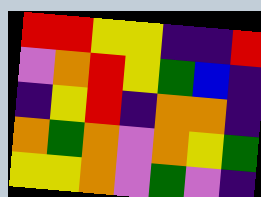[["red", "red", "yellow", "yellow", "indigo", "indigo", "red"], ["violet", "orange", "red", "yellow", "green", "blue", "indigo"], ["indigo", "yellow", "red", "indigo", "orange", "orange", "indigo"], ["orange", "green", "orange", "violet", "orange", "yellow", "green"], ["yellow", "yellow", "orange", "violet", "green", "violet", "indigo"]]